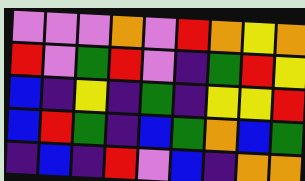[["violet", "violet", "violet", "orange", "violet", "red", "orange", "yellow", "orange"], ["red", "violet", "green", "red", "violet", "indigo", "green", "red", "yellow"], ["blue", "indigo", "yellow", "indigo", "green", "indigo", "yellow", "yellow", "red"], ["blue", "red", "green", "indigo", "blue", "green", "orange", "blue", "green"], ["indigo", "blue", "indigo", "red", "violet", "blue", "indigo", "orange", "orange"]]